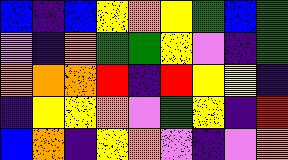[["blue", "indigo", "blue", "yellow", "orange", "yellow", "green", "blue", "green"], ["violet", "indigo", "orange", "green", "green", "yellow", "violet", "indigo", "green"], ["orange", "orange", "orange", "red", "indigo", "red", "yellow", "yellow", "indigo"], ["indigo", "yellow", "yellow", "orange", "violet", "green", "yellow", "indigo", "red"], ["blue", "orange", "indigo", "yellow", "orange", "violet", "indigo", "violet", "orange"]]